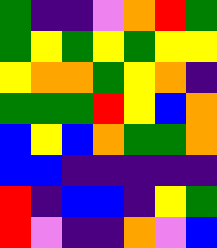[["green", "indigo", "indigo", "violet", "orange", "red", "green"], ["green", "yellow", "green", "yellow", "green", "yellow", "yellow"], ["yellow", "orange", "orange", "green", "yellow", "orange", "indigo"], ["green", "green", "green", "red", "yellow", "blue", "orange"], ["blue", "yellow", "blue", "orange", "green", "green", "orange"], ["blue", "blue", "indigo", "indigo", "indigo", "indigo", "indigo"], ["red", "indigo", "blue", "blue", "indigo", "yellow", "green"], ["red", "violet", "indigo", "indigo", "orange", "violet", "blue"]]